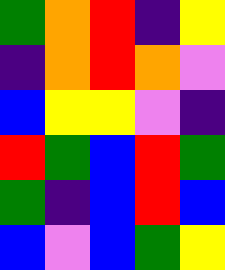[["green", "orange", "red", "indigo", "yellow"], ["indigo", "orange", "red", "orange", "violet"], ["blue", "yellow", "yellow", "violet", "indigo"], ["red", "green", "blue", "red", "green"], ["green", "indigo", "blue", "red", "blue"], ["blue", "violet", "blue", "green", "yellow"]]